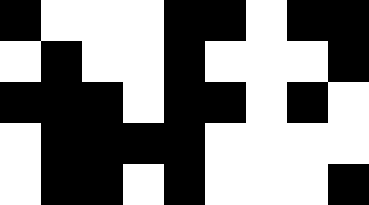[["black", "white", "white", "white", "black", "black", "white", "black", "black"], ["white", "black", "white", "white", "black", "white", "white", "white", "black"], ["black", "black", "black", "white", "black", "black", "white", "black", "white"], ["white", "black", "black", "black", "black", "white", "white", "white", "white"], ["white", "black", "black", "white", "black", "white", "white", "white", "black"]]